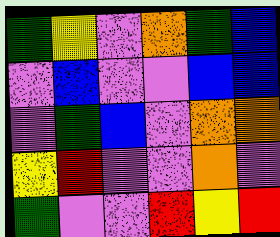[["green", "yellow", "violet", "orange", "green", "blue"], ["violet", "blue", "violet", "violet", "blue", "blue"], ["violet", "green", "blue", "violet", "orange", "orange"], ["yellow", "red", "violet", "violet", "orange", "violet"], ["green", "violet", "violet", "red", "yellow", "red"]]